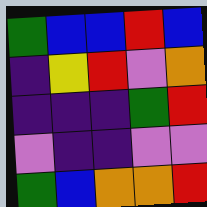[["green", "blue", "blue", "red", "blue"], ["indigo", "yellow", "red", "violet", "orange"], ["indigo", "indigo", "indigo", "green", "red"], ["violet", "indigo", "indigo", "violet", "violet"], ["green", "blue", "orange", "orange", "red"]]